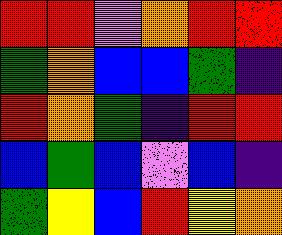[["red", "red", "violet", "orange", "red", "red"], ["green", "orange", "blue", "blue", "green", "indigo"], ["red", "orange", "green", "indigo", "red", "red"], ["blue", "green", "blue", "violet", "blue", "indigo"], ["green", "yellow", "blue", "red", "yellow", "orange"]]